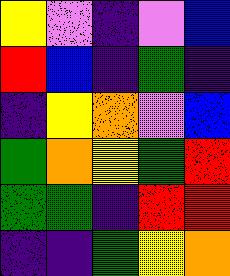[["yellow", "violet", "indigo", "violet", "blue"], ["red", "blue", "indigo", "green", "indigo"], ["indigo", "yellow", "orange", "violet", "blue"], ["green", "orange", "yellow", "green", "red"], ["green", "green", "indigo", "red", "red"], ["indigo", "indigo", "green", "yellow", "orange"]]